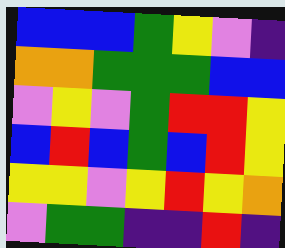[["blue", "blue", "blue", "green", "yellow", "violet", "indigo"], ["orange", "orange", "green", "green", "green", "blue", "blue"], ["violet", "yellow", "violet", "green", "red", "red", "yellow"], ["blue", "red", "blue", "green", "blue", "red", "yellow"], ["yellow", "yellow", "violet", "yellow", "red", "yellow", "orange"], ["violet", "green", "green", "indigo", "indigo", "red", "indigo"]]